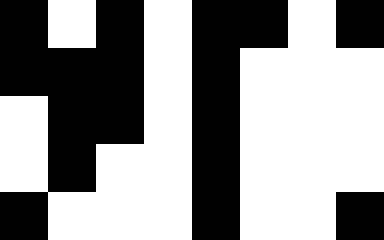[["black", "white", "black", "white", "black", "black", "white", "black"], ["black", "black", "black", "white", "black", "white", "white", "white"], ["white", "black", "black", "white", "black", "white", "white", "white"], ["white", "black", "white", "white", "black", "white", "white", "white"], ["black", "white", "white", "white", "black", "white", "white", "black"]]